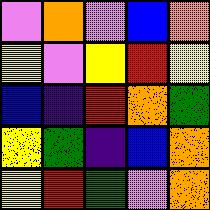[["violet", "orange", "violet", "blue", "orange"], ["yellow", "violet", "yellow", "red", "yellow"], ["blue", "indigo", "red", "orange", "green"], ["yellow", "green", "indigo", "blue", "orange"], ["yellow", "red", "green", "violet", "orange"]]